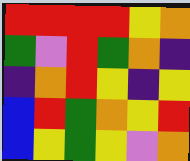[["red", "red", "red", "red", "yellow", "orange"], ["green", "violet", "red", "green", "orange", "indigo"], ["indigo", "orange", "red", "yellow", "indigo", "yellow"], ["blue", "red", "green", "orange", "yellow", "red"], ["blue", "yellow", "green", "yellow", "violet", "orange"]]